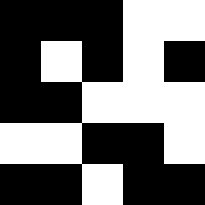[["black", "black", "black", "white", "white"], ["black", "white", "black", "white", "black"], ["black", "black", "white", "white", "white"], ["white", "white", "black", "black", "white"], ["black", "black", "white", "black", "black"]]